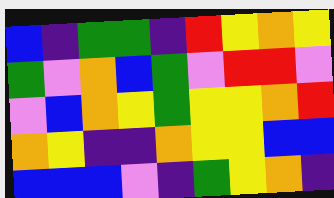[["blue", "indigo", "green", "green", "indigo", "red", "yellow", "orange", "yellow"], ["green", "violet", "orange", "blue", "green", "violet", "red", "red", "violet"], ["violet", "blue", "orange", "yellow", "green", "yellow", "yellow", "orange", "red"], ["orange", "yellow", "indigo", "indigo", "orange", "yellow", "yellow", "blue", "blue"], ["blue", "blue", "blue", "violet", "indigo", "green", "yellow", "orange", "indigo"]]